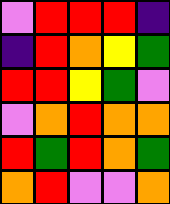[["violet", "red", "red", "red", "indigo"], ["indigo", "red", "orange", "yellow", "green"], ["red", "red", "yellow", "green", "violet"], ["violet", "orange", "red", "orange", "orange"], ["red", "green", "red", "orange", "green"], ["orange", "red", "violet", "violet", "orange"]]